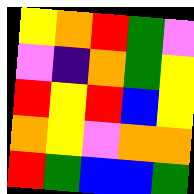[["yellow", "orange", "red", "green", "violet"], ["violet", "indigo", "orange", "green", "yellow"], ["red", "yellow", "red", "blue", "yellow"], ["orange", "yellow", "violet", "orange", "orange"], ["red", "green", "blue", "blue", "green"]]